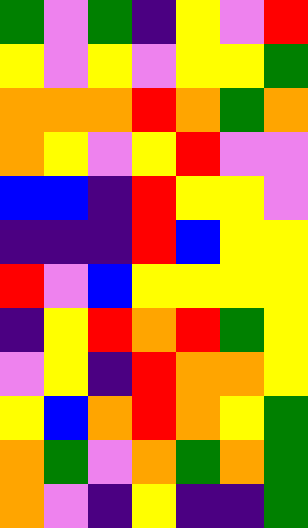[["green", "violet", "green", "indigo", "yellow", "violet", "red"], ["yellow", "violet", "yellow", "violet", "yellow", "yellow", "green"], ["orange", "orange", "orange", "red", "orange", "green", "orange"], ["orange", "yellow", "violet", "yellow", "red", "violet", "violet"], ["blue", "blue", "indigo", "red", "yellow", "yellow", "violet"], ["indigo", "indigo", "indigo", "red", "blue", "yellow", "yellow"], ["red", "violet", "blue", "yellow", "yellow", "yellow", "yellow"], ["indigo", "yellow", "red", "orange", "red", "green", "yellow"], ["violet", "yellow", "indigo", "red", "orange", "orange", "yellow"], ["yellow", "blue", "orange", "red", "orange", "yellow", "green"], ["orange", "green", "violet", "orange", "green", "orange", "green"], ["orange", "violet", "indigo", "yellow", "indigo", "indigo", "green"]]